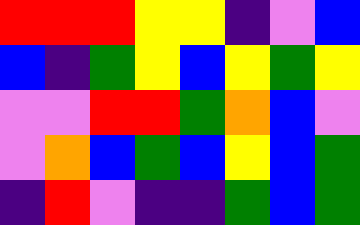[["red", "red", "red", "yellow", "yellow", "indigo", "violet", "blue"], ["blue", "indigo", "green", "yellow", "blue", "yellow", "green", "yellow"], ["violet", "violet", "red", "red", "green", "orange", "blue", "violet"], ["violet", "orange", "blue", "green", "blue", "yellow", "blue", "green"], ["indigo", "red", "violet", "indigo", "indigo", "green", "blue", "green"]]